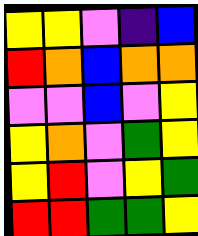[["yellow", "yellow", "violet", "indigo", "blue"], ["red", "orange", "blue", "orange", "orange"], ["violet", "violet", "blue", "violet", "yellow"], ["yellow", "orange", "violet", "green", "yellow"], ["yellow", "red", "violet", "yellow", "green"], ["red", "red", "green", "green", "yellow"]]